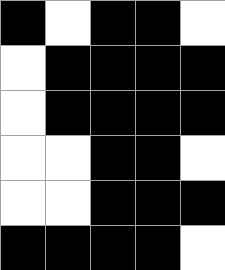[["black", "white", "black", "black", "white"], ["white", "black", "black", "black", "black"], ["white", "black", "black", "black", "black"], ["white", "white", "black", "black", "white"], ["white", "white", "black", "black", "black"], ["black", "black", "black", "black", "white"]]